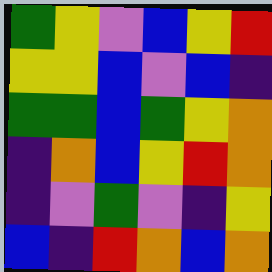[["green", "yellow", "violet", "blue", "yellow", "red"], ["yellow", "yellow", "blue", "violet", "blue", "indigo"], ["green", "green", "blue", "green", "yellow", "orange"], ["indigo", "orange", "blue", "yellow", "red", "orange"], ["indigo", "violet", "green", "violet", "indigo", "yellow"], ["blue", "indigo", "red", "orange", "blue", "orange"]]